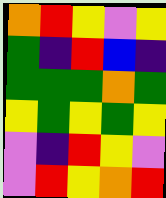[["orange", "red", "yellow", "violet", "yellow"], ["green", "indigo", "red", "blue", "indigo"], ["green", "green", "green", "orange", "green"], ["yellow", "green", "yellow", "green", "yellow"], ["violet", "indigo", "red", "yellow", "violet"], ["violet", "red", "yellow", "orange", "red"]]